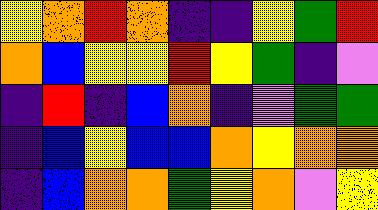[["yellow", "orange", "red", "orange", "indigo", "indigo", "yellow", "green", "red"], ["orange", "blue", "yellow", "yellow", "red", "yellow", "green", "indigo", "violet"], ["indigo", "red", "indigo", "blue", "orange", "indigo", "violet", "green", "green"], ["indigo", "blue", "yellow", "blue", "blue", "orange", "yellow", "orange", "orange"], ["indigo", "blue", "orange", "orange", "green", "yellow", "orange", "violet", "yellow"]]